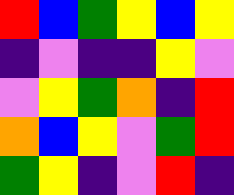[["red", "blue", "green", "yellow", "blue", "yellow"], ["indigo", "violet", "indigo", "indigo", "yellow", "violet"], ["violet", "yellow", "green", "orange", "indigo", "red"], ["orange", "blue", "yellow", "violet", "green", "red"], ["green", "yellow", "indigo", "violet", "red", "indigo"]]